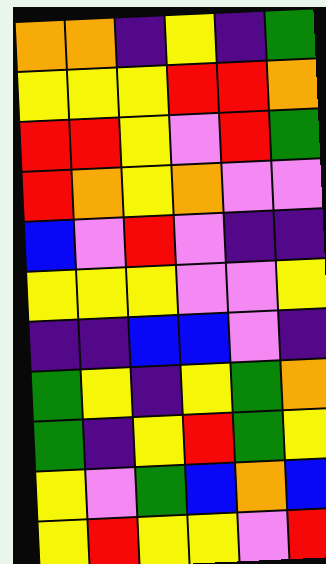[["orange", "orange", "indigo", "yellow", "indigo", "green"], ["yellow", "yellow", "yellow", "red", "red", "orange"], ["red", "red", "yellow", "violet", "red", "green"], ["red", "orange", "yellow", "orange", "violet", "violet"], ["blue", "violet", "red", "violet", "indigo", "indigo"], ["yellow", "yellow", "yellow", "violet", "violet", "yellow"], ["indigo", "indigo", "blue", "blue", "violet", "indigo"], ["green", "yellow", "indigo", "yellow", "green", "orange"], ["green", "indigo", "yellow", "red", "green", "yellow"], ["yellow", "violet", "green", "blue", "orange", "blue"], ["yellow", "red", "yellow", "yellow", "violet", "red"]]